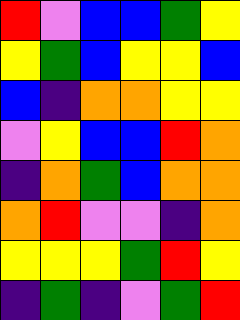[["red", "violet", "blue", "blue", "green", "yellow"], ["yellow", "green", "blue", "yellow", "yellow", "blue"], ["blue", "indigo", "orange", "orange", "yellow", "yellow"], ["violet", "yellow", "blue", "blue", "red", "orange"], ["indigo", "orange", "green", "blue", "orange", "orange"], ["orange", "red", "violet", "violet", "indigo", "orange"], ["yellow", "yellow", "yellow", "green", "red", "yellow"], ["indigo", "green", "indigo", "violet", "green", "red"]]